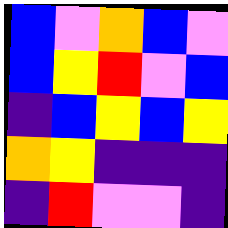[["blue", "violet", "orange", "blue", "violet"], ["blue", "yellow", "red", "violet", "blue"], ["indigo", "blue", "yellow", "blue", "yellow"], ["orange", "yellow", "indigo", "indigo", "indigo"], ["indigo", "red", "violet", "violet", "indigo"]]